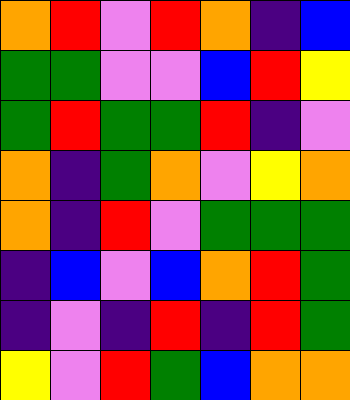[["orange", "red", "violet", "red", "orange", "indigo", "blue"], ["green", "green", "violet", "violet", "blue", "red", "yellow"], ["green", "red", "green", "green", "red", "indigo", "violet"], ["orange", "indigo", "green", "orange", "violet", "yellow", "orange"], ["orange", "indigo", "red", "violet", "green", "green", "green"], ["indigo", "blue", "violet", "blue", "orange", "red", "green"], ["indigo", "violet", "indigo", "red", "indigo", "red", "green"], ["yellow", "violet", "red", "green", "blue", "orange", "orange"]]